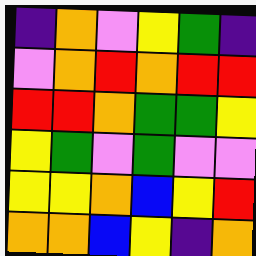[["indigo", "orange", "violet", "yellow", "green", "indigo"], ["violet", "orange", "red", "orange", "red", "red"], ["red", "red", "orange", "green", "green", "yellow"], ["yellow", "green", "violet", "green", "violet", "violet"], ["yellow", "yellow", "orange", "blue", "yellow", "red"], ["orange", "orange", "blue", "yellow", "indigo", "orange"]]